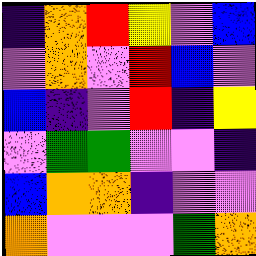[["indigo", "orange", "red", "yellow", "violet", "blue"], ["violet", "orange", "violet", "red", "blue", "violet"], ["blue", "indigo", "violet", "red", "indigo", "yellow"], ["violet", "green", "green", "violet", "violet", "indigo"], ["blue", "orange", "orange", "indigo", "violet", "violet"], ["orange", "violet", "violet", "violet", "green", "orange"]]